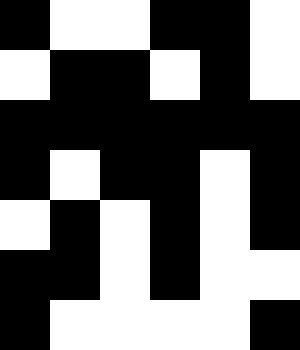[["black", "white", "white", "black", "black", "white"], ["white", "black", "black", "white", "black", "white"], ["black", "black", "black", "black", "black", "black"], ["black", "white", "black", "black", "white", "black"], ["white", "black", "white", "black", "white", "black"], ["black", "black", "white", "black", "white", "white"], ["black", "white", "white", "white", "white", "black"]]